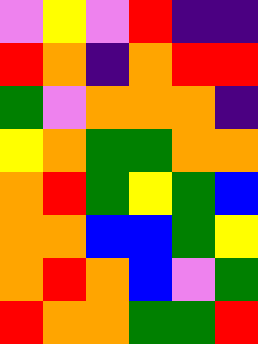[["violet", "yellow", "violet", "red", "indigo", "indigo"], ["red", "orange", "indigo", "orange", "red", "red"], ["green", "violet", "orange", "orange", "orange", "indigo"], ["yellow", "orange", "green", "green", "orange", "orange"], ["orange", "red", "green", "yellow", "green", "blue"], ["orange", "orange", "blue", "blue", "green", "yellow"], ["orange", "red", "orange", "blue", "violet", "green"], ["red", "orange", "orange", "green", "green", "red"]]